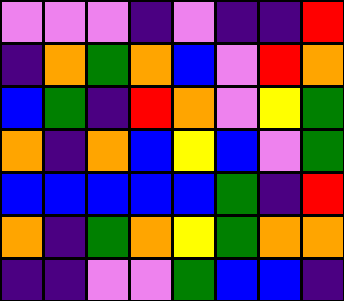[["violet", "violet", "violet", "indigo", "violet", "indigo", "indigo", "red"], ["indigo", "orange", "green", "orange", "blue", "violet", "red", "orange"], ["blue", "green", "indigo", "red", "orange", "violet", "yellow", "green"], ["orange", "indigo", "orange", "blue", "yellow", "blue", "violet", "green"], ["blue", "blue", "blue", "blue", "blue", "green", "indigo", "red"], ["orange", "indigo", "green", "orange", "yellow", "green", "orange", "orange"], ["indigo", "indigo", "violet", "violet", "green", "blue", "blue", "indigo"]]